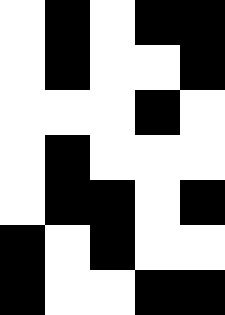[["white", "black", "white", "black", "black"], ["white", "black", "white", "white", "black"], ["white", "white", "white", "black", "white"], ["white", "black", "white", "white", "white"], ["white", "black", "black", "white", "black"], ["black", "white", "black", "white", "white"], ["black", "white", "white", "black", "black"]]